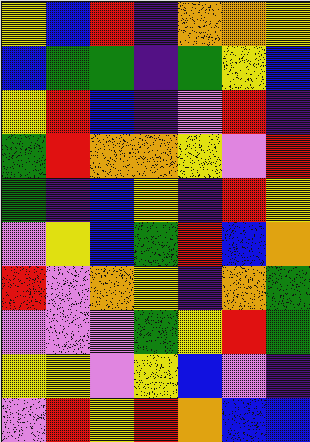[["yellow", "blue", "red", "indigo", "orange", "orange", "yellow"], ["blue", "green", "green", "indigo", "green", "yellow", "blue"], ["yellow", "red", "blue", "indigo", "violet", "red", "indigo"], ["green", "red", "orange", "orange", "yellow", "violet", "red"], ["green", "indigo", "blue", "yellow", "indigo", "red", "yellow"], ["violet", "yellow", "blue", "green", "red", "blue", "orange"], ["red", "violet", "orange", "yellow", "indigo", "orange", "green"], ["violet", "violet", "violet", "green", "yellow", "red", "green"], ["yellow", "yellow", "violet", "yellow", "blue", "violet", "indigo"], ["violet", "red", "yellow", "red", "orange", "blue", "blue"]]